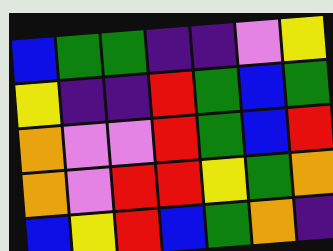[["blue", "green", "green", "indigo", "indigo", "violet", "yellow"], ["yellow", "indigo", "indigo", "red", "green", "blue", "green"], ["orange", "violet", "violet", "red", "green", "blue", "red"], ["orange", "violet", "red", "red", "yellow", "green", "orange"], ["blue", "yellow", "red", "blue", "green", "orange", "indigo"]]